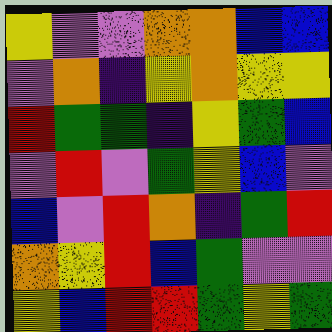[["yellow", "violet", "violet", "orange", "orange", "blue", "blue"], ["violet", "orange", "indigo", "yellow", "orange", "yellow", "yellow"], ["red", "green", "green", "indigo", "yellow", "green", "blue"], ["violet", "red", "violet", "green", "yellow", "blue", "violet"], ["blue", "violet", "red", "orange", "indigo", "green", "red"], ["orange", "yellow", "red", "blue", "green", "violet", "violet"], ["yellow", "blue", "red", "red", "green", "yellow", "green"]]